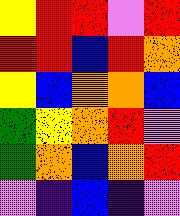[["yellow", "red", "red", "violet", "red"], ["red", "red", "blue", "red", "orange"], ["yellow", "blue", "orange", "orange", "blue"], ["green", "yellow", "orange", "red", "violet"], ["green", "orange", "blue", "orange", "red"], ["violet", "indigo", "blue", "indigo", "violet"]]